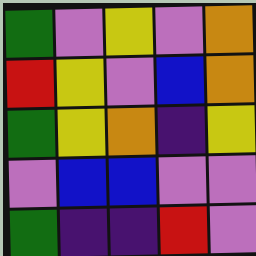[["green", "violet", "yellow", "violet", "orange"], ["red", "yellow", "violet", "blue", "orange"], ["green", "yellow", "orange", "indigo", "yellow"], ["violet", "blue", "blue", "violet", "violet"], ["green", "indigo", "indigo", "red", "violet"]]